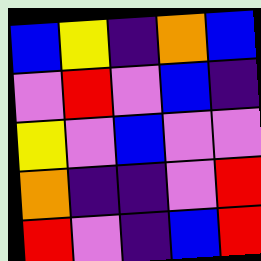[["blue", "yellow", "indigo", "orange", "blue"], ["violet", "red", "violet", "blue", "indigo"], ["yellow", "violet", "blue", "violet", "violet"], ["orange", "indigo", "indigo", "violet", "red"], ["red", "violet", "indigo", "blue", "red"]]